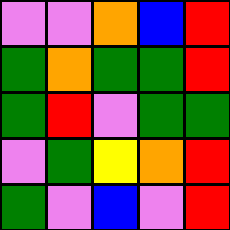[["violet", "violet", "orange", "blue", "red"], ["green", "orange", "green", "green", "red"], ["green", "red", "violet", "green", "green"], ["violet", "green", "yellow", "orange", "red"], ["green", "violet", "blue", "violet", "red"]]